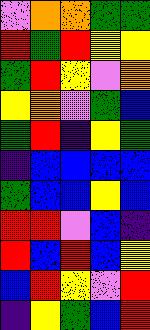[["violet", "orange", "orange", "green", "green"], ["red", "green", "red", "yellow", "yellow"], ["green", "red", "yellow", "violet", "orange"], ["yellow", "orange", "violet", "green", "blue"], ["green", "red", "indigo", "yellow", "green"], ["indigo", "blue", "blue", "blue", "blue"], ["green", "blue", "blue", "yellow", "blue"], ["red", "red", "violet", "blue", "indigo"], ["red", "blue", "red", "blue", "yellow"], ["blue", "red", "yellow", "violet", "red"], ["indigo", "yellow", "green", "blue", "red"]]